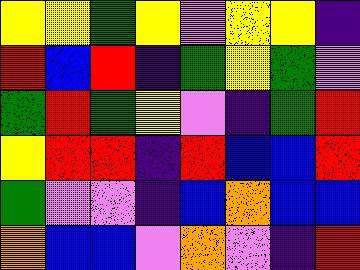[["yellow", "yellow", "green", "yellow", "violet", "yellow", "yellow", "indigo"], ["red", "blue", "red", "indigo", "green", "yellow", "green", "violet"], ["green", "red", "green", "yellow", "violet", "indigo", "green", "red"], ["yellow", "red", "red", "indigo", "red", "blue", "blue", "red"], ["green", "violet", "violet", "indigo", "blue", "orange", "blue", "blue"], ["orange", "blue", "blue", "violet", "orange", "violet", "indigo", "red"]]